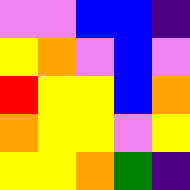[["violet", "violet", "blue", "blue", "indigo"], ["yellow", "orange", "violet", "blue", "violet"], ["red", "yellow", "yellow", "blue", "orange"], ["orange", "yellow", "yellow", "violet", "yellow"], ["yellow", "yellow", "orange", "green", "indigo"]]